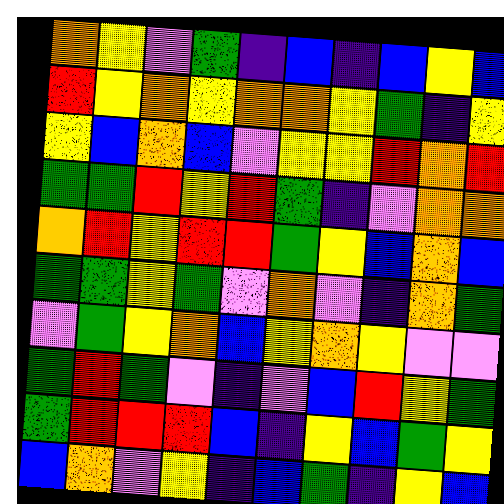[["orange", "yellow", "violet", "green", "indigo", "blue", "indigo", "blue", "yellow", "blue"], ["red", "yellow", "orange", "yellow", "orange", "orange", "yellow", "green", "indigo", "yellow"], ["yellow", "blue", "orange", "blue", "violet", "yellow", "yellow", "red", "orange", "red"], ["green", "green", "red", "yellow", "red", "green", "indigo", "violet", "orange", "orange"], ["orange", "red", "yellow", "red", "red", "green", "yellow", "blue", "orange", "blue"], ["green", "green", "yellow", "green", "violet", "orange", "violet", "indigo", "orange", "green"], ["violet", "green", "yellow", "orange", "blue", "yellow", "orange", "yellow", "violet", "violet"], ["green", "red", "green", "violet", "indigo", "violet", "blue", "red", "yellow", "green"], ["green", "red", "red", "red", "blue", "indigo", "yellow", "blue", "green", "yellow"], ["blue", "orange", "violet", "yellow", "indigo", "blue", "green", "indigo", "yellow", "blue"]]